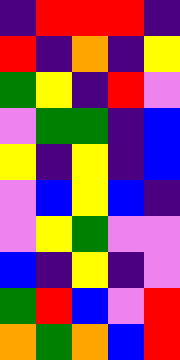[["indigo", "red", "red", "red", "indigo"], ["red", "indigo", "orange", "indigo", "yellow"], ["green", "yellow", "indigo", "red", "violet"], ["violet", "green", "green", "indigo", "blue"], ["yellow", "indigo", "yellow", "indigo", "blue"], ["violet", "blue", "yellow", "blue", "indigo"], ["violet", "yellow", "green", "violet", "violet"], ["blue", "indigo", "yellow", "indigo", "violet"], ["green", "red", "blue", "violet", "red"], ["orange", "green", "orange", "blue", "red"]]